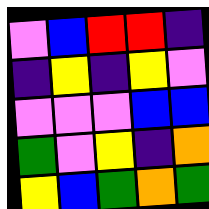[["violet", "blue", "red", "red", "indigo"], ["indigo", "yellow", "indigo", "yellow", "violet"], ["violet", "violet", "violet", "blue", "blue"], ["green", "violet", "yellow", "indigo", "orange"], ["yellow", "blue", "green", "orange", "green"]]